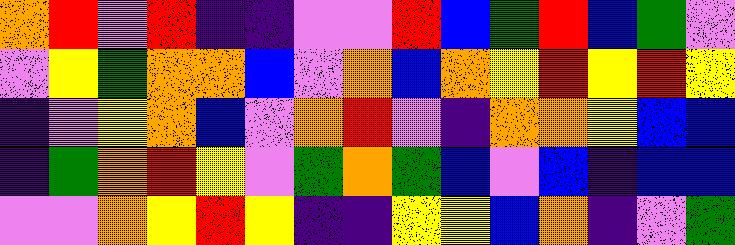[["orange", "red", "violet", "red", "indigo", "indigo", "violet", "violet", "red", "blue", "green", "red", "blue", "green", "violet"], ["violet", "yellow", "green", "orange", "orange", "blue", "violet", "orange", "blue", "orange", "yellow", "red", "yellow", "red", "yellow"], ["indigo", "violet", "yellow", "orange", "blue", "violet", "orange", "red", "violet", "indigo", "orange", "orange", "yellow", "blue", "blue"], ["indigo", "green", "orange", "red", "yellow", "violet", "green", "orange", "green", "blue", "violet", "blue", "indigo", "blue", "blue"], ["violet", "violet", "orange", "yellow", "red", "yellow", "indigo", "indigo", "yellow", "yellow", "blue", "orange", "indigo", "violet", "green"]]